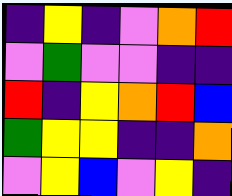[["indigo", "yellow", "indigo", "violet", "orange", "red"], ["violet", "green", "violet", "violet", "indigo", "indigo"], ["red", "indigo", "yellow", "orange", "red", "blue"], ["green", "yellow", "yellow", "indigo", "indigo", "orange"], ["violet", "yellow", "blue", "violet", "yellow", "indigo"]]